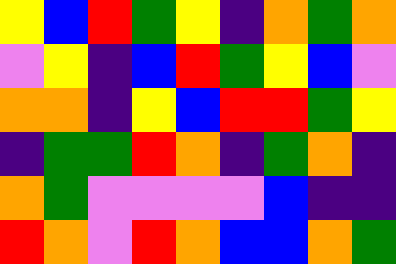[["yellow", "blue", "red", "green", "yellow", "indigo", "orange", "green", "orange"], ["violet", "yellow", "indigo", "blue", "red", "green", "yellow", "blue", "violet"], ["orange", "orange", "indigo", "yellow", "blue", "red", "red", "green", "yellow"], ["indigo", "green", "green", "red", "orange", "indigo", "green", "orange", "indigo"], ["orange", "green", "violet", "violet", "violet", "violet", "blue", "indigo", "indigo"], ["red", "orange", "violet", "red", "orange", "blue", "blue", "orange", "green"]]